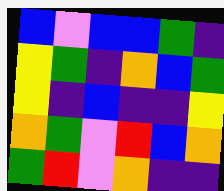[["blue", "violet", "blue", "blue", "green", "indigo"], ["yellow", "green", "indigo", "orange", "blue", "green"], ["yellow", "indigo", "blue", "indigo", "indigo", "yellow"], ["orange", "green", "violet", "red", "blue", "orange"], ["green", "red", "violet", "orange", "indigo", "indigo"]]